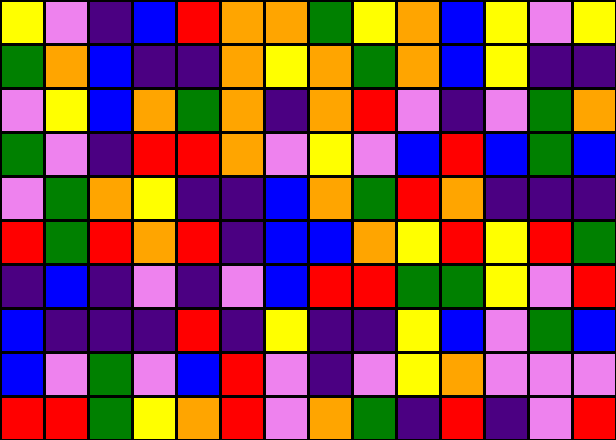[["yellow", "violet", "indigo", "blue", "red", "orange", "orange", "green", "yellow", "orange", "blue", "yellow", "violet", "yellow"], ["green", "orange", "blue", "indigo", "indigo", "orange", "yellow", "orange", "green", "orange", "blue", "yellow", "indigo", "indigo"], ["violet", "yellow", "blue", "orange", "green", "orange", "indigo", "orange", "red", "violet", "indigo", "violet", "green", "orange"], ["green", "violet", "indigo", "red", "red", "orange", "violet", "yellow", "violet", "blue", "red", "blue", "green", "blue"], ["violet", "green", "orange", "yellow", "indigo", "indigo", "blue", "orange", "green", "red", "orange", "indigo", "indigo", "indigo"], ["red", "green", "red", "orange", "red", "indigo", "blue", "blue", "orange", "yellow", "red", "yellow", "red", "green"], ["indigo", "blue", "indigo", "violet", "indigo", "violet", "blue", "red", "red", "green", "green", "yellow", "violet", "red"], ["blue", "indigo", "indigo", "indigo", "red", "indigo", "yellow", "indigo", "indigo", "yellow", "blue", "violet", "green", "blue"], ["blue", "violet", "green", "violet", "blue", "red", "violet", "indigo", "violet", "yellow", "orange", "violet", "violet", "violet"], ["red", "red", "green", "yellow", "orange", "red", "violet", "orange", "green", "indigo", "red", "indigo", "violet", "red"]]